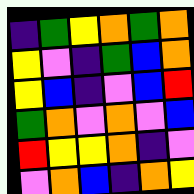[["indigo", "green", "yellow", "orange", "green", "orange"], ["yellow", "violet", "indigo", "green", "blue", "orange"], ["yellow", "blue", "indigo", "violet", "blue", "red"], ["green", "orange", "violet", "orange", "violet", "blue"], ["red", "yellow", "yellow", "orange", "indigo", "violet"], ["violet", "orange", "blue", "indigo", "orange", "yellow"]]